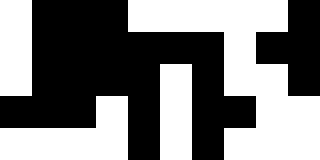[["white", "black", "black", "black", "white", "white", "white", "white", "white", "black"], ["white", "black", "black", "black", "black", "black", "black", "white", "black", "black"], ["white", "black", "black", "black", "black", "white", "black", "white", "white", "black"], ["black", "black", "black", "white", "black", "white", "black", "black", "white", "white"], ["white", "white", "white", "white", "black", "white", "black", "white", "white", "white"]]